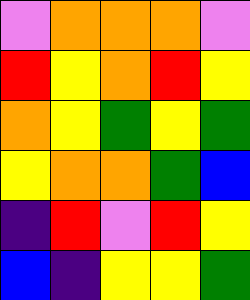[["violet", "orange", "orange", "orange", "violet"], ["red", "yellow", "orange", "red", "yellow"], ["orange", "yellow", "green", "yellow", "green"], ["yellow", "orange", "orange", "green", "blue"], ["indigo", "red", "violet", "red", "yellow"], ["blue", "indigo", "yellow", "yellow", "green"]]